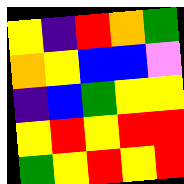[["yellow", "indigo", "red", "orange", "green"], ["orange", "yellow", "blue", "blue", "violet"], ["indigo", "blue", "green", "yellow", "yellow"], ["yellow", "red", "yellow", "red", "red"], ["green", "yellow", "red", "yellow", "red"]]